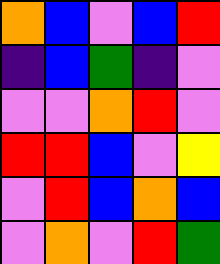[["orange", "blue", "violet", "blue", "red"], ["indigo", "blue", "green", "indigo", "violet"], ["violet", "violet", "orange", "red", "violet"], ["red", "red", "blue", "violet", "yellow"], ["violet", "red", "blue", "orange", "blue"], ["violet", "orange", "violet", "red", "green"]]